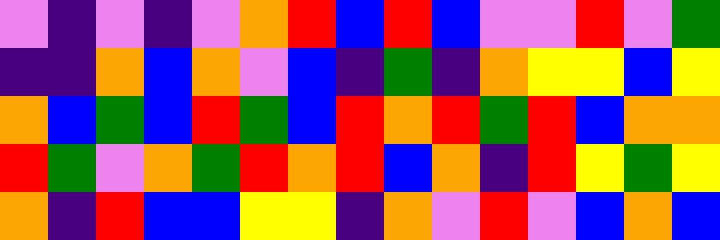[["violet", "indigo", "violet", "indigo", "violet", "orange", "red", "blue", "red", "blue", "violet", "violet", "red", "violet", "green"], ["indigo", "indigo", "orange", "blue", "orange", "violet", "blue", "indigo", "green", "indigo", "orange", "yellow", "yellow", "blue", "yellow"], ["orange", "blue", "green", "blue", "red", "green", "blue", "red", "orange", "red", "green", "red", "blue", "orange", "orange"], ["red", "green", "violet", "orange", "green", "red", "orange", "red", "blue", "orange", "indigo", "red", "yellow", "green", "yellow"], ["orange", "indigo", "red", "blue", "blue", "yellow", "yellow", "indigo", "orange", "violet", "red", "violet", "blue", "orange", "blue"]]